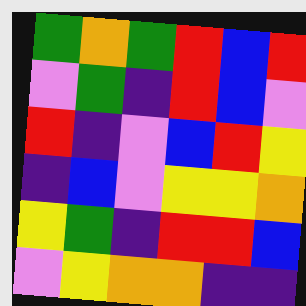[["green", "orange", "green", "red", "blue", "red"], ["violet", "green", "indigo", "red", "blue", "violet"], ["red", "indigo", "violet", "blue", "red", "yellow"], ["indigo", "blue", "violet", "yellow", "yellow", "orange"], ["yellow", "green", "indigo", "red", "red", "blue"], ["violet", "yellow", "orange", "orange", "indigo", "indigo"]]